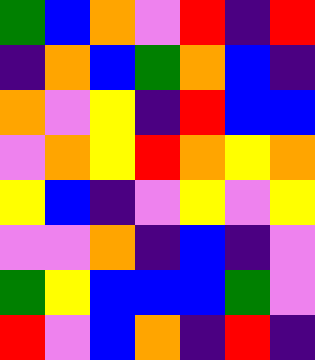[["green", "blue", "orange", "violet", "red", "indigo", "red"], ["indigo", "orange", "blue", "green", "orange", "blue", "indigo"], ["orange", "violet", "yellow", "indigo", "red", "blue", "blue"], ["violet", "orange", "yellow", "red", "orange", "yellow", "orange"], ["yellow", "blue", "indigo", "violet", "yellow", "violet", "yellow"], ["violet", "violet", "orange", "indigo", "blue", "indigo", "violet"], ["green", "yellow", "blue", "blue", "blue", "green", "violet"], ["red", "violet", "blue", "orange", "indigo", "red", "indigo"]]